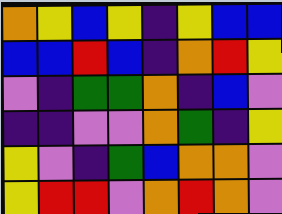[["orange", "yellow", "blue", "yellow", "indigo", "yellow", "blue", "blue"], ["blue", "blue", "red", "blue", "indigo", "orange", "red", "yellow"], ["violet", "indigo", "green", "green", "orange", "indigo", "blue", "violet"], ["indigo", "indigo", "violet", "violet", "orange", "green", "indigo", "yellow"], ["yellow", "violet", "indigo", "green", "blue", "orange", "orange", "violet"], ["yellow", "red", "red", "violet", "orange", "red", "orange", "violet"]]